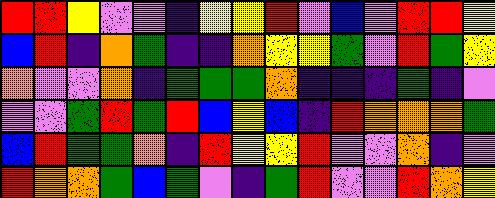[["red", "red", "yellow", "violet", "violet", "indigo", "yellow", "yellow", "red", "violet", "blue", "violet", "red", "red", "yellow"], ["blue", "red", "indigo", "orange", "green", "indigo", "indigo", "orange", "yellow", "yellow", "green", "violet", "red", "green", "yellow"], ["orange", "violet", "violet", "orange", "indigo", "green", "green", "green", "orange", "indigo", "indigo", "indigo", "green", "indigo", "violet"], ["violet", "violet", "green", "red", "green", "red", "blue", "yellow", "blue", "indigo", "red", "orange", "orange", "orange", "green"], ["blue", "red", "green", "green", "orange", "indigo", "red", "yellow", "yellow", "red", "violet", "violet", "orange", "indigo", "violet"], ["red", "orange", "orange", "green", "blue", "green", "violet", "indigo", "green", "red", "violet", "violet", "red", "orange", "yellow"]]